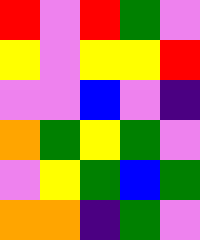[["red", "violet", "red", "green", "violet"], ["yellow", "violet", "yellow", "yellow", "red"], ["violet", "violet", "blue", "violet", "indigo"], ["orange", "green", "yellow", "green", "violet"], ["violet", "yellow", "green", "blue", "green"], ["orange", "orange", "indigo", "green", "violet"]]